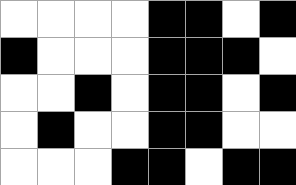[["white", "white", "white", "white", "black", "black", "white", "black"], ["black", "white", "white", "white", "black", "black", "black", "white"], ["white", "white", "black", "white", "black", "black", "white", "black"], ["white", "black", "white", "white", "black", "black", "white", "white"], ["white", "white", "white", "black", "black", "white", "black", "black"]]